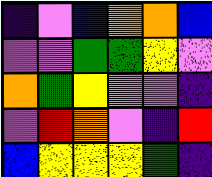[["indigo", "violet", "blue", "orange", "orange", "blue"], ["violet", "violet", "green", "green", "yellow", "violet"], ["orange", "green", "yellow", "violet", "violet", "indigo"], ["violet", "red", "orange", "violet", "indigo", "red"], ["blue", "yellow", "yellow", "yellow", "green", "indigo"]]